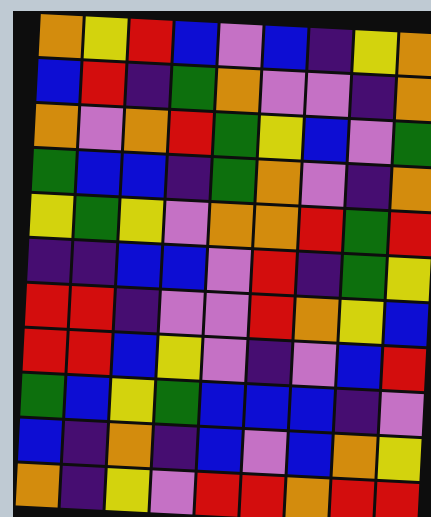[["orange", "yellow", "red", "blue", "violet", "blue", "indigo", "yellow", "orange"], ["blue", "red", "indigo", "green", "orange", "violet", "violet", "indigo", "orange"], ["orange", "violet", "orange", "red", "green", "yellow", "blue", "violet", "green"], ["green", "blue", "blue", "indigo", "green", "orange", "violet", "indigo", "orange"], ["yellow", "green", "yellow", "violet", "orange", "orange", "red", "green", "red"], ["indigo", "indigo", "blue", "blue", "violet", "red", "indigo", "green", "yellow"], ["red", "red", "indigo", "violet", "violet", "red", "orange", "yellow", "blue"], ["red", "red", "blue", "yellow", "violet", "indigo", "violet", "blue", "red"], ["green", "blue", "yellow", "green", "blue", "blue", "blue", "indigo", "violet"], ["blue", "indigo", "orange", "indigo", "blue", "violet", "blue", "orange", "yellow"], ["orange", "indigo", "yellow", "violet", "red", "red", "orange", "red", "red"]]